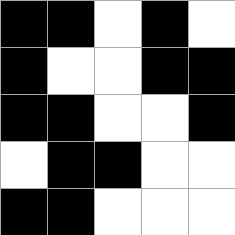[["black", "black", "white", "black", "white"], ["black", "white", "white", "black", "black"], ["black", "black", "white", "white", "black"], ["white", "black", "black", "white", "white"], ["black", "black", "white", "white", "white"]]